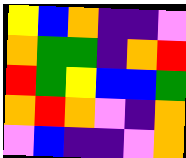[["yellow", "blue", "orange", "indigo", "indigo", "violet"], ["orange", "green", "green", "indigo", "orange", "red"], ["red", "green", "yellow", "blue", "blue", "green"], ["orange", "red", "orange", "violet", "indigo", "orange"], ["violet", "blue", "indigo", "indigo", "violet", "orange"]]